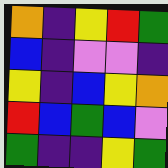[["orange", "indigo", "yellow", "red", "green"], ["blue", "indigo", "violet", "violet", "indigo"], ["yellow", "indigo", "blue", "yellow", "orange"], ["red", "blue", "green", "blue", "violet"], ["green", "indigo", "indigo", "yellow", "green"]]